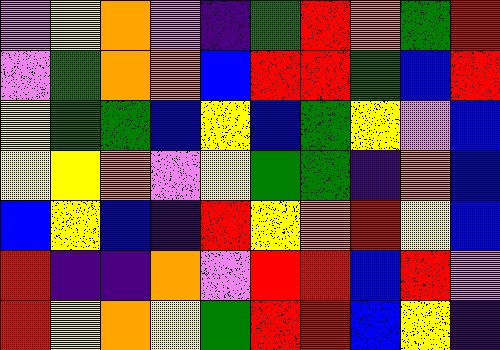[["violet", "yellow", "orange", "violet", "indigo", "green", "red", "orange", "green", "red"], ["violet", "green", "orange", "orange", "blue", "red", "red", "green", "blue", "red"], ["yellow", "green", "green", "blue", "yellow", "blue", "green", "yellow", "violet", "blue"], ["yellow", "yellow", "orange", "violet", "yellow", "green", "green", "indigo", "orange", "blue"], ["blue", "yellow", "blue", "indigo", "red", "yellow", "orange", "red", "yellow", "blue"], ["red", "indigo", "indigo", "orange", "violet", "red", "red", "blue", "red", "violet"], ["red", "yellow", "orange", "yellow", "green", "red", "red", "blue", "yellow", "indigo"]]